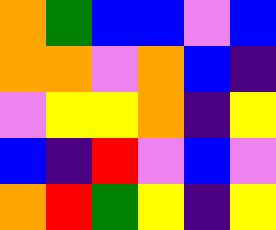[["orange", "green", "blue", "blue", "violet", "blue"], ["orange", "orange", "violet", "orange", "blue", "indigo"], ["violet", "yellow", "yellow", "orange", "indigo", "yellow"], ["blue", "indigo", "red", "violet", "blue", "violet"], ["orange", "red", "green", "yellow", "indigo", "yellow"]]